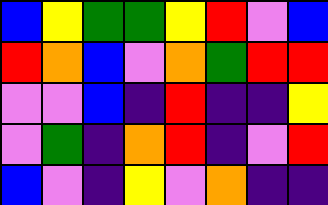[["blue", "yellow", "green", "green", "yellow", "red", "violet", "blue"], ["red", "orange", "blue", "violet", "orange", "green", "red", "red"], ["violet", "violet", "blue", "indigo", "red", "indigo", "indigo", "yellow"], ["violet", "green", "indigo", "orange", "red", "indigo", "violet", "red"], ["blue", "violet", "indigo", "yellow", "violet", "orange", "indigo", "indigo"]]